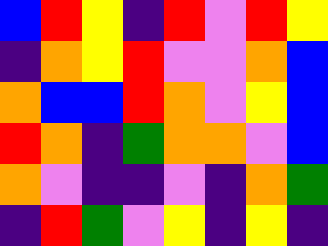[["blue", "red", "yellow", "indigo", "red", "violet", "red", "yellow"], ["indigo", "orange", "yellow", "red", "violet", "violet", "orange", "blue"], ["orange", "blue", "blue", "red", "orange", "violet", "yellow", "blue"], ["red", "orange", "indigo", "green", "orange", "orange", "violet", "blue"], ["orange", "violet", "indigo", "indigo", "violet", "indigo", "orange", "green"], ["indigo", "red", "green", "violet", "yellow", "indigo", "yellow", "indigo"]]